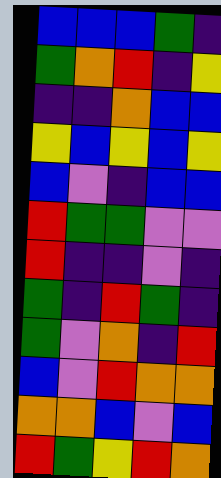[["blue", "blue", "blue", "green", "indigo"], ["green", "orange", "red", "indigo", "yellow"], ["indigo", "indigo", "orange", "blue", "blue"], ["yellow", "blue", "yellow", "blue", "yellow"], ["blue", "violet", "indigo", "blue", "blue"], ["red", "green", "green", "violet", "violet"], ["red", "indigo", "indigo", "violet", "indigo"], ["green", "indigo", "red", "green", "indigo"], ["green", "violet", "orange", "indigo", "red"], ["blue", "violet", "red", "orange", "orange"], ["orange", "orange", "blue", "violet", "blue"], ["red", "green", "yellow", "red", "orange"]]